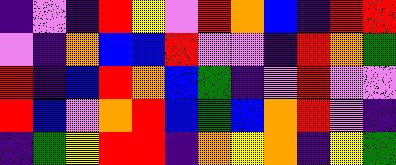[["indigo", "violet", "indigo", "red", "yellow", "violet", "red", "orange", "blue", "indigo", "red", "red"], ["violet", "indigo", "orange", "blue", "blue", "red", "violet", "violet", "indigo", "red", "orange", "green"], ["red", "indigo", "blue", "red", "orange", "blue", "green", "indigo", "violet", "red", "violet", "violet"], ["red", "blue", "violet", "orange", "red", "blue", "green", "blue", "orange", "red", "violet", "indigo"], ["indigo", "green", "yellow", "red", "red", "indigo", "orange", "yellow", "orange", "indigo", "yellow", "green"]]